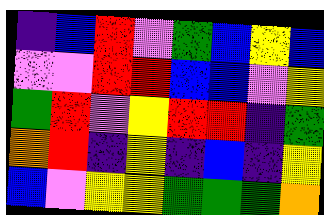[["indigo", "blue", "red", "violet", "green", "blue", "yellow", "blue"], ["violet", "violet", "red", "red", "blue", "blue", "violet", "yellow"], ["green", "red", "violet", "yellow", "red", "red", "indigo", "green"], ["orange", "red", "indigo", "yellow", "indigo", "blue", "indigo", "yellow"], ["blue", "violet", "yellow", "yellow", "green", "green", "green", "orange"]]